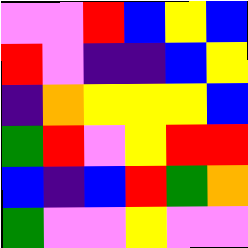[["violet", "violet", "red", "blue", "yellow", "blue"], ["red", "violet", "indigo", "indigo", "blue", "yellow"], ["indigo", "orange", "yellow", "yellow", "yellow", "blue"], ["green", "red", "violet", "yellow", "red", "red"], ["blue", "indigo", "blue", "red", "green", "orange"], ["green", "violet", "violet", "yellow", "violet", "violet"]]